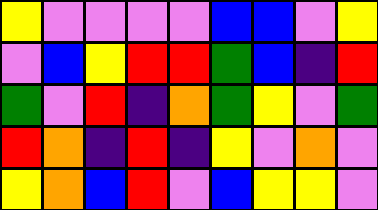[["yellow", "violet", "violet", "violet", "violet", "blue", "blue", "violet", "yellow"], ["violet", "blue", "yellow", "red", "red", "green", "blue", "indigo", "red"], ["green", "violet", "red", "indigo", "orange", "green", "yellow", "violet", "green"], ["red", "orange", "indigo", "red", "indigo", "yellow", "violet", "orange", "violet"], ["yellow", "orange", "blue", "red", "violet", "blue", "yellow", "yellow", "violet"]]